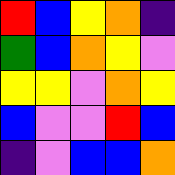[["red", "blue", "yellow", "orange", "indigo"], ["green", "blue", "orange", "yellow", "violet"], ["yellow", "yellow", "violet", "orange", "yellow"], ["blue", "violet", "violet", "red", "blue"], ["indigo", "violet", "blue", "blue", "orange"]]